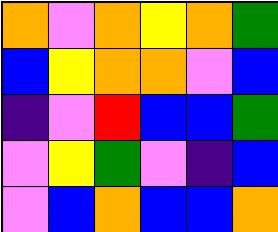[["orange", "violet", "orange", "yellow", "orange", "green"], ["blue", "yellow", "orange", "orange", "violet", "blue"], ["indigo", "violet", "red", "blue", "blue", "green"], ["violet", "yellow", "green", "violet", "indigo", "blue"], ["violet", "blue", "orange", "blue", "blue", "orange"]]